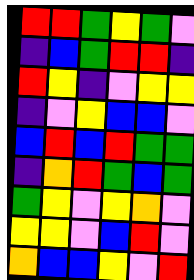[["red", "red", "green", "yellow", "green", "violet"], ["indigo", "blue", "green", "red", "red", "indigo"], ["red", "yellow", "indigo", "violet", "yellow", "yellow"], ["indigo", "violet", "yellow", "blue", "blue", "violet"], ["blue", "red", "blue", "red", "green", "green"], ["indigo", "orange", "red", "green", "blue", "green"], ["green", "yellow", "violet", "yellow", "orange", "violet"], ["yellow", "yellow", "violet", "blue", "red", "violet"], ["orange", "blue", "blue", "yellow", "violet", "red"]]